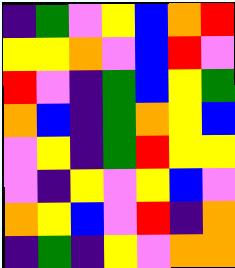[["indigo", "green", "violet", "yellow", "blue", "orange", "red"], ["yellow", "yellow", "orange", "violet", "blue", "red", "violet"], ["red", "violet", "indigo", "green", "blue", "yellow", "green"], ["orange", "blue", "indigo", "green", "orange", "yellow", "blue"], ["violet", "yellow", "indigo", "green", "red", "yellow", "yellow"], ["violet", "indigo", "yellow", "violet", "yellow", "blue", "violet"], ["orange", "yellow", "blue", "violet", "red", "indigo", "orange"], ["indigo", "green", "indigo", "yellow", "violet", "orange", "orange"]]